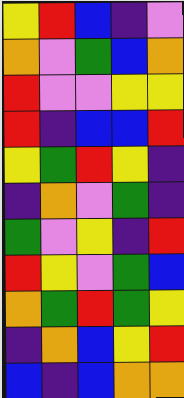[["yellow", "red", "blue", "indigo", "violet"], ["orange", "violet", "green", "blue", "orange"], ["red", "violet", "violet", "yellow", "yellow"], ["red", "indigo", "blue", "blue", "red"], ["yellow", "green", "red", "yellow", "indigo"], ["indigo", "orange", "violet", "green", "indigo"], ["green", "violet", "yellow", "indigo", "red"], ["red", "yellow", "violet", "green", "blue"], ["orange", "green", "red", "green", "yellow"], ["indigo", "orange", "blue", "yellow", "red"], ["blue", "indigo", "blue", "orange", "orange"]]